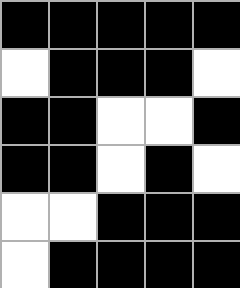[["black", "black", "black", "black", "black"], ["white", "black", "black", "black", "white"], ["black", "black", "white", "white", "black"], ["black", "black", "white", "black", "white"], ["white", "white", "black", "black", "black"], ["white", "black", "black", "black", "black"]]